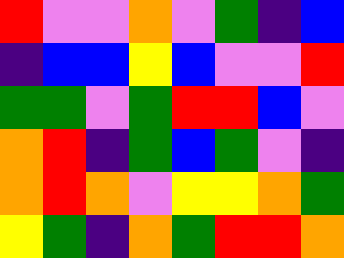[["red", "violet", "violet", "orange", "violet", "green", "indigo", "blue"], ["indigo", "blue", "blue", "yellow", "blue", "violet", "violet", "red"], ["green", "green", "violet", "green", "red", "red", "blue", "violet"], ["orange", "red", "indigo", "green", "blue", "green", "violet", "indigo"], ["orange", "red", "orange", "violet", "yellow", "yellow", "orange", "green"], ["yellow", "green", "indigo", "orange", "green", "red", "red", "orange"]]